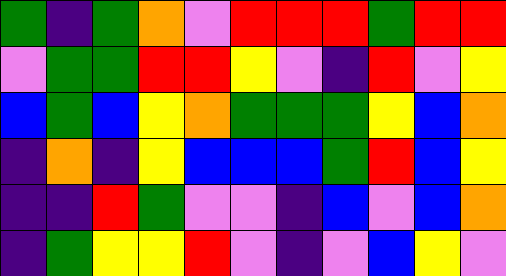[["green", "indigo", "green", "orange", "violet", "red", "red", "red", "green", "red", "red"], ["violet", "green", "green", "red", "red", "yellow", "violet", "indigo", "red", "violet", "yellow"], ["blue", "green", "blue", "yellow", "orange", "green", "green", "green", "yellow", "blue", "orange"], ["indigo", "orange", "indigo", "yellow", "blue", "blue", "blue", "green", "red", "blue", "yellow"], ["indigo", "indigo", "red", "green", "violet", "violet", "indigo", "blue", "violet", "blue", "orange"], ["indigo", "green", "yellow", "yellow", "red", "violet", "indigo", "violet", "blue", "yellow", "violet"]]